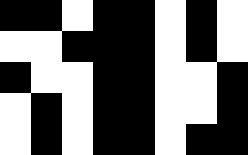[["black", "black", "white", "black", "black", "white", "black", "white"], ["white", "white", "black", "black", "black", "white", "black", "white"], ["black", "white", "white", "black", "black", "white", "white", "black"], ["white", "black", "white", "black", "black", "white", "white", "black"], ["white", "black", "white", "black", "black", "white", "black", "black"]]